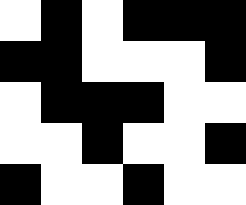[["white", "black", "white", "black", "black", "black"], ["black", "black", "white", "white", "white", "black"], ["white", "black", "black", "black", "white", "white"], ["white", "white", "black", "white", "white", "black"], ["black", "white", "white", "black", "white", "white"]]